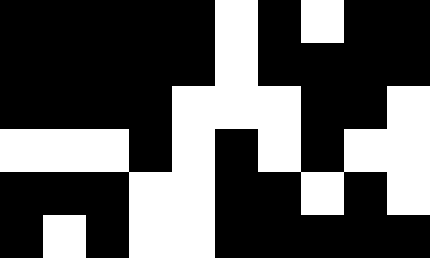[["black", "black", "black", "black", "black", "white", "black", "white", "black", "black"], ["black", "black", "black", "black", "black", "white", "black", "black", "black", "black"], ["black", "black", "black", "black", "white", "white", "white", "black", "black", "white"], ["white", "white", "white", "black", "white", "black", "white", "black", "white", "white"], ["black", "black", "black", "white", "white", "black", "black", "white", "black", "white"], ["black", "white", "black", "white", "white", "black", "black", "black", "black", "black"]]